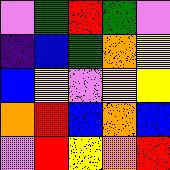[["violet", "green", "red", "green", "violet"], ["indigo", "blue", "green", "orange", "yellow"], ["blue", "yellow", "violet", "yellow", "yellow"], ["orange", "red", "blue", "orange", "blue"], ["violet", "red", "yellow", "orange", "red"]]